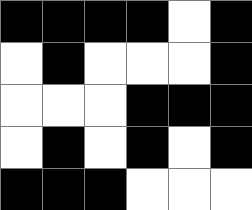[["black", "black", "black", "black", "white", "black"], ["white", "black", "white", "white", "white", "black"], ["white", "white", "white", "black", "black", "black"], ["white", "black", "white", "black", "white", "black"], ["black", "black", "black", "white", "white", "white"]]